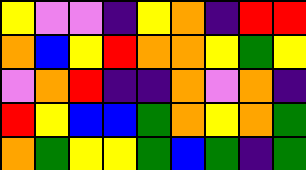[["yellow", "violet", "violet", "indigo", "yellow", "orange", "indigo", "red", "red"], ["orange", "blue", "yellow", "red", "orange", "orange", "yellow", "green", "yellow"], ["violet", "orange", "red", "indigo", "indigo", "orange", "violet", "orange", "indigo"], ["red", "yellow", "blue", "blue", "green", "orange", "yellow", "orange", "green"], ["orange", "green", "yellow", "yellow", "green", "blue", "green", "indigo", "green"]]